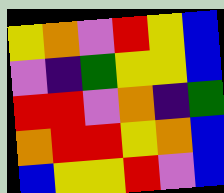[["yellow", "orange", "violet", "red", "yellow", "blue"], ["violet", "indigo", "green", "yellow", "yellow", "blue"], ["red", "red", "violet", "orange", "indigo", "green"], ["orange", "red", "red", "yellow", "orange", "blue"], ["blue", "yellow", "yellow", "red", "violet", "blue"]]